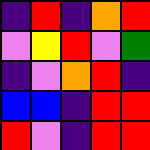[["indigo", "red", "indigo", "orange", "red"], ["violet", "yellow", "red", "violet", "green"], ["indigo", "violet", "orange", "red", "indigo"], ["blue", "blue", "indigo", "red", "red"], ["red", "violet", "indigo", "red", "red"]]